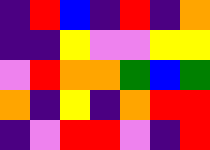[["indigo", "red", "blue", "indigo", "red", "indigo", "orange"], ["indigo", "indigo", "yellow", "violet", "violet", "yellow", "yellow"], ["violet", "red", "orange", "orange", "green", "blue", "green"], ["orange", "indigo", "yellow", "indigo", "orange", "red", "red"], ["indigo", "violet", "red", "red", "violet", "indigo", "red"]]